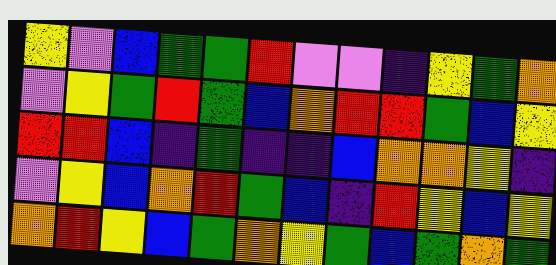[["yellow", "violet", "blue", "green", "green", "red", "violet", "violet", "indigo", "yellow", "green", "orange"], ["violet", "yellow", "green", "red", "green", "blue", "orange", "red", "red", "green", "blue", "yellow"], ["red", "red", "blue", "indigo", "green", "indigo", "indigo", "blue", "orange", "orange", "yellow", "indigo"], ["violet", "yellow", "blue", "orange", "red", "green", "blue", "indigo", "red", "yellow", "blue", "yellow"], ["orange", "red", "yellow", "blue", "green", "orange", "yellow", "green", "blue", "green", "orange", "green"]]